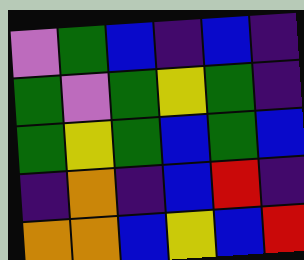[["violet", "green", "blue", "indigo", "blue", "indigo"], ["green", "violet", "green", "yellow", "green", "indigo"], ["green", "yellow", "green", "blue", "green", "blue"], ["indigo", "orange", "indigo", "blue", "red", "indigo"], ["orange", "orange", "blue", "yellow", "blue", "red"]]